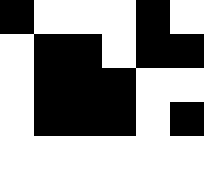[["black", "white", "white", "white", "black", "white"], ["white", "black", "black", "white", "black", "black"], ["white", "black", "black", "black", "white", "white"], ["white", "black", "black", "black", "white", "black"], ["white", "white", "white", "white", "white", "white"]]